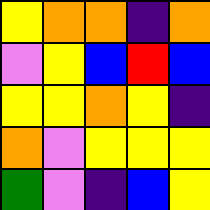[["yellow", "orange", "orange", "indigo", "orange"], ["violet", "yellow", "blue", "red", "blue"], ["yellow", "yellow", "orange", "yellow", "indigo"], ["orange", "violet", "yellow", "yellow", "yellow"], ["green", "violet", "indigo", "blue", "yellow"]]